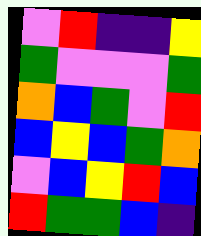[["violet", "red", "indigo", "indigo", "yellow"], ["green", "violet", "violet", "violet", "green"], ["orange", "blue", "green", "violet", "red"], ["blue", "yellow", "blue", "green", "orange"], ["violet", "blue", "yellow", "red", "blue"], ["red", "green", "green", "blue", "indigo"]]